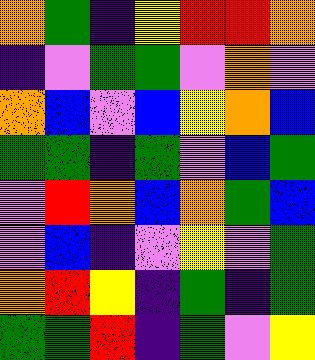[["orange", "green", "indigo", "yellow", "red", "red", "orange"], ["indigo", "violet", "green", "green", "violet", "orange", "violet"], ["orange", "blue", "violet", "blue", "yellow", "orange", "blue"], ["green", "green", "indigo", "green", "violet", "blue", "green"], ["violet", "red", "orange", "blue", "orange", "green", "blue"], ["violet", "blue", "indigo", "violet", "yellow", "violet", "green"], ["orange", "red", "yellow", "indigo", "green", "indigo", "green"], ["green", "green", "red", "indigo", "green", "violet", "yellow"]]